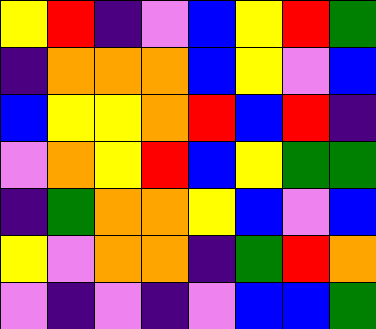[["yellow", "red", "indigo", "violet", "blue", "yellow", "red", "green"], ["indigo", "orange", "orange", "orange", "blue", "yellow", "violet", "blue"], ["blue", "yellow", "yellow", "orange", "red", "blue", "red", "indigo"], ["violet", "orange", "yellow", "red", "blue", "yellow", "green", "green"], ["indigo", "green", "orange", "orange", "yellow", "blue", "violet", "blue"], ["yellow", "violet", "orange", "orange", "indigo", "green", "red", "orange"], ["violet", "indigo", "violet", "indigo", "violet", "blue", "blue", "green"]]